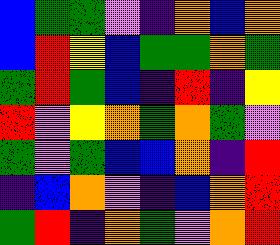[["blue", "green", "green", "violet", "indigo", "orange", "blue", "orange"], ["blue", "red", "yellow", "blue", "green", "green", "orange", "green"], ["green", "red", "green", "blue", "indigo", "red", "indigo", "yellow"], ["red", "violet", "yellow", "orange", "green", "orange", "green", "violet"], ["green", "violet", "green", "blue", "blue", "orange", "indigo", "red"], ["indigo", "blue", "orange", "violet", "indigo", "blue", "orange", "red"], ["green", "red", "indigo", "orange", "green", "violet", "orange", "red"]]